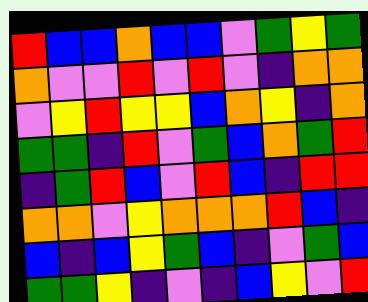[["red", "blue", "blue", "orange", "blue", "blue", "violet", "green", "yellow", "green"], ["orange", "violet", "violet", "red", "violet", "red", "violet", "indigo", "orange", "orange"], ["violet", "yellow", "red", "yellow", "yellow", "blue", "orange", "yellow", "indigo", "orange"], ["green", "green", "indigo", "red", "violet", "green", "blue", "orange", "green", "red"], ["indigo", "green", "red", "blue", "violet", "red", "blue", "indigo", "red", "red"], ["orange", "orange", "violet", "yellow", "orange", "orange", "orange", "red", "blue", "indigo"], ["blue", "indigo", "blue", "yellow", "green", "blue", "indigo", "violet", "green", "blue"], ["green", "green", "yellow", "indigo", "violet", "indigo", "blue", "yellow", "violet", "red"]]